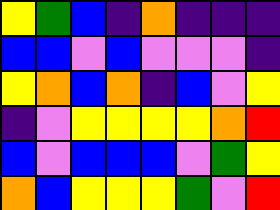[["yellow", "green", "blue", "indigo", "orange", "indigo", "indigo", "indigo"], ["blue", "blue", "violet", "blue", "violet", "violet", "violet", "indigo"], ["yellow", "orange", "blue", "orange", "indigo", "blue", "violet", "yellow"], ["indigo", "violet", "yellow", "yellow", "yellow", "yellow", "orange", "red"], ["blue", "violet", "blue", "blue", "blue", "violet", "green", "yellow"], ["orange", "blue", "yellow", "yellow", "yellow", "green", "violet", "red"]]